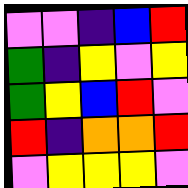[["violet", "violet", "indigo", "blue", "red"], ["green", "indigo", "yellow", "violet", "yellow"], ["green", "yellow", "blue", "red", "violet"], ["red", "indigo", "orange", "orange", "red"], ["violet", "yellow", "yellow", "yellow", "violet"]]